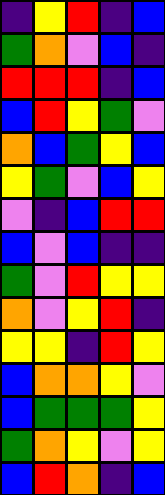[["indigo", "yellow", "red", "indigo", "blue"], ["green", "orange", "violet", "blue", "indigo"], ["red", "red", "red", "indigo", "blue"], ["blue", "red", "yellow", "green", "violet"], ["orange", "blue", "green", "yellow", "blue"], ["yellow", "green", "violet", "blue", "yellow"], ["violet", "indigo", "blue", "red", "red"], ["blue", "violet", "blue", "indigo", "indigo"], ["green", "violet", "red", "yellow", "yellow"], ["orange", "violet", "yellow", "red", "indigo"], ["yellow", "yellow", "indigo", "red", "yellow"], ["blue", "orange", "orange", "yellow", "violet"], ["blue", "green", "green", "green", "yellow"], ["green", "orange", "yellow", "violet", "yellow"], ["blue", "red", "orange", "indigo", "blue"]]